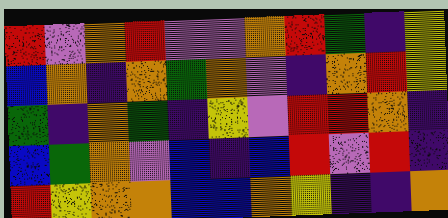[["red", "violet", "orange", "red", "violet", "violet", "orange", "red", "green", "indigo", "yellow"], ["blue", "orange", "indigo", "orange", "green", "orange", "violet", "indigo", "orange", "red", "yellow"], ["green", "indigo", "orange", "green", "indigo", "yellow", "violet", "red", "red", "orange", "indigo"], ["blue", "green", "orange", "violet", "blue", "indigo", "blue", "red", "violet", "red", "indigo"], ["red", "yellow", "orange", "orange", "blue", "blue", "orange", "yellow", "indigo", "indigo", "orange"]]